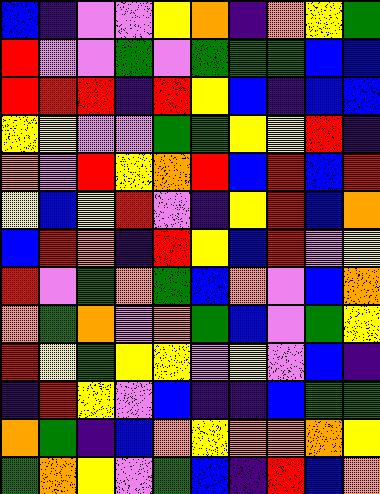[["blue", "indigo", "violet", "violet", "yellow", "orange", "indigo", "orange", "yellow", "green"], ["red", "violet", "violet", "green", "violet", "green", "green", "green", "blue", "blue"], ["red", "red", "red", "indigo", "red", "yellow", "blue", "indigo", "blue", "blue"], ["yellow", "yellow", "violet", "violet", "green", "green", "yellow", "yellow", "red", "indigo"], ["orange", "violet", "red", "yellow", "orange", "red", "blue", "red", "blue", "red"], ["yellow", "blue", "yellow", "red", "violet", "indigo", "yellow", "red", "blue", "orange"], ["blue", "red", "orange", "indigo", "red", "yellow", "blue", "red", "violet", "yellow"], ["red", "violet", "green", "orange", "green", "blue", "orange", "violet", "blue", "orange"], ["orange", "green", "orange", "violet", "orange", "green", "blue", "violet", "green", "yellow"], ["red", "yellow", "green", "yellow", "yellow", "violet", "yellow", "violet", "blue", "indigo"], ["indigo", "red", "yellow", "violet", "blue", "indigo", "indigo", "blue", "green", "green"], ["orange", "green", "indigo", "blue", "orange", "yellow", "orange", "orange", "orange", "yellow"], ["green", "orange", "yellow", "violet", "green", "blue", "indigo", "red", "blue", "orange"]]